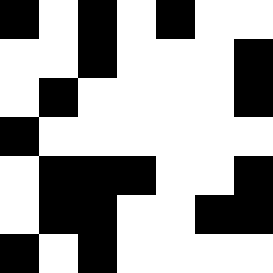[["black", "white", "black", "white", "black", "white", "white"], ["white", "white", "black", "white", "white", "white", "black"], ["white", "black", "white", "white", "white", "white", "black"], ["black", "white", "white", "white", "white", "white", "white"], ["white", "black", "black", "black", "white", "white", "black"], ["white", "black", "black", "white", "white", "black", "black"], ["black", "white", "black", "white", "white", "white", "white"]]